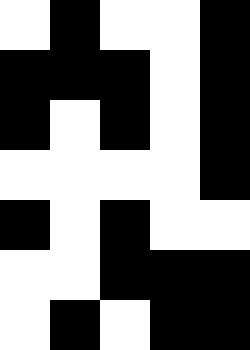[["white", "black", "white", "white", "black"], ["black", "black", "black", "white", "black"], ["black", "white", "black", "white", "black"], ["white", "white", "white", "white", "black"], ["black", "white", "black", "white", "white"], ["white", "white", "black", "black", "black"], ["white", "black", "white", "black", "black"]]